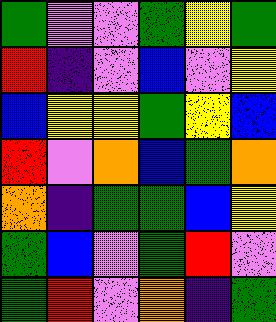[["green", "violet", "violet", "green", "yellow", "green"], ["red", "indigo", "violet", "blue", "violet", "yellow"], ["blue", "yellow", "yellow", "green", "yellow", "blue"], ["red", "violet", "orange", "blue", "green", "orange"], ["orange", "indigo", "green", "green", "blue", "yellow"], ["green", "blue", "violet", "green", "red", "violet"], ["green", "red", "violet", "orange", "indigo", "green"]]